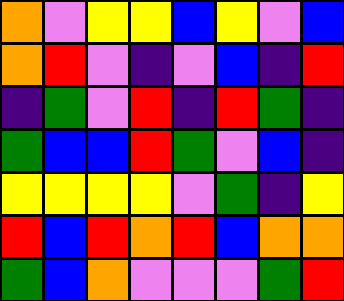[["orange", "violet", "yellow", "yellow", "blue", "yellow", "violet", "blue"], ["orange", "red", "violet", "indigo", "violet", "blue", "indigo", "red"], ["indigo", "green", "violet", "red", "indigo", "red", "green", "indigo"], ["green", "blue", "blue", "red", "green", "violet", "blue", "indigo"], ["yellow", "yellow", "yellow", "yellow", "violet", "green", "indigo", "yellow"], ["red", "blue", "red", "orange", "red", "blue", "orange", "orange"], ["green", "blue", "orange", "violet", "violet", "violet", "green", "red"]]